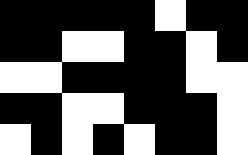[["black", "black", "black", "black", "black", "white", "black", "black"], ["black", "black", "white", "white", "black", "black", "white", "black"], ["white", "white", "black", "black", "black", "black", "white", "white"], ["black", "black", "white", "white", "black", "black", "black", "white"], ["white", "black", "white", "black", "white", "black", "black", "white"]]